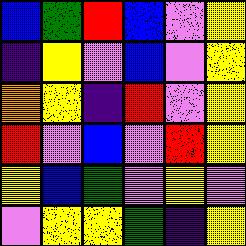[["blue", "green", "red", "blue", "violet", "yellow"], ["indigo", "yellow", "violet", "blue", "violet", "yellow"], ["orange", "yellow", "indigo", "red", "violet", "yellow"], ["red", "violet", "blue", "violet", "red", "yellow"], ["yellow", "blue", "green", "violet", "yellow", "violet"], ["violet", "yellow", "yellow", "green", "indigo", "yellow"]]